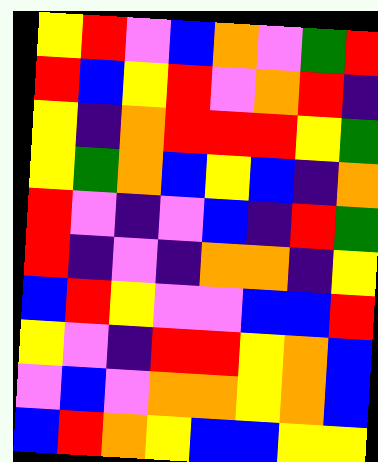[["yellow", "red", "violet", "blue", "orange", "violet", "green", "red"], ["red", "blue", "yellow", "red", "violet", "orange", "red", "indigo"], ["yellow", "indigo", "orange", "red", "red", "red", "yellow", "green"], ["yellow", "green", "orange", "blue", "yellow", "blue", "indigo", "orange"], ["red", "violet", "indigo", "violet", "blue", "indigo", "red", "green"], ["red", "indigo", "violet", "indigo", "orange", "orange", "indigo", "yellow"], ["blue", "red", "yellow", "violet", "violet", "blue", "blue", "red"], ["yellow", "violet", "indigo", "red", "red", "yellow", "orange", "blue"], ["violet", "blue", "violet", "orange", "orange", "yellow", "orange", "blue"], ["blue", "red", "orange", "yellow", "blue", "blue", "yellow", "yellow"]]